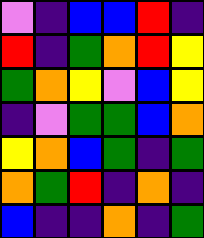[["violet", "indigo", "blue", "blue", "red", "indigo"], ["red", "indigo", "green", "orange", "red", "yellow"], ["green", "orange", "yellow", "violet", "blue", "yellow"], ["indigo", "violet", "green", "green", "blue", "orange"], ["yellow", "orange", "blue", "green", "indigo", "green"], ["orange", "green", "red", "indigo", "orange", "indigo"], ["blue", "indigo", "indigo", "orange", "indigo", "green"]]